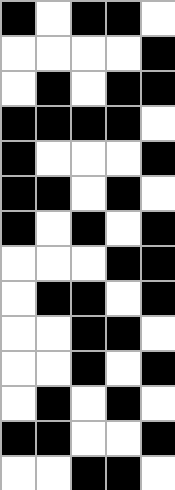[["black", "white", "black", "black", "white"], ["white", "white", "white", "white", "black"], ["white", "black", "white", "black", "black"], ["black", "black", "black", "black", "white"], ["black", "white", "white", "white", "black"], ["black", "black", "white", "black", "white"], ["black", "white", "black", "white", "black"], ["white", "white", "white", "black", "black"], ["white", "black", "black", "white", "black"], ["white", "white", "black", "black", "white"], ["white", "white", "black", "white", "black"], ["white", "black", "white", "black", "white"], ["black", "black", "white", "white", "black"], ["white", "white", "black", "black", "white"]]